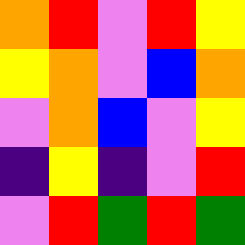[["orange", "red", "violet", "red", "yellow"], ["yellow", "orange", "violet", "blue", "orange"], ["violet", "orange", "blue", "violet", "yellow"], ["indigo", "yellow", "indigo", "violet", "red"], ["violet", "red", "green", "red", "green"]]